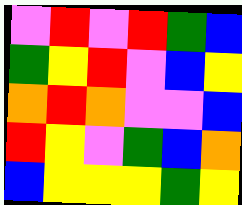[["violet", "red", "violet", "red", "green", "blue"], ["green", "yellow", "red", "violet", "blue", "yellow"], ["orange", "red", "orange", "violet", "violet", "blue"], ["red", "yellow", "violet", "green", "blue", "orange"], ["blue", "yellow", "yellow", "yellow", "green", "yellow"]]